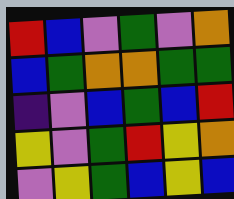[["red", "blue", "violet", "green", "violet", "orange"], ["blue", "green", "orange", "orange", "green", "green"], ["indigo", "violet", "blue", "green", "blue", "red"], ["yellow", "violet", "green", "red", "yellow", "orange"], ["violet", "yellow", "green", "blue", "yellow", "blue"]]